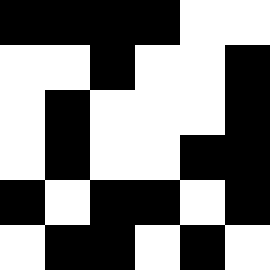[["black", "black", "black", "black", "white", "white"], ["white", "white", "black", "white", "white", "black"], ["white", "black", "white", "white", "white", "black"], ["white", "black", "white", "white", "black", "black"], ["black", "white", "black", "black", "white", "black"], ["white", "black", "black", "white", "black", "white"]]